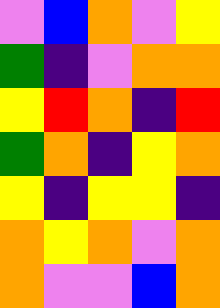[["violet", "blue", "orange", "violet", "yellow"], ["green", "indigo", "violet", "orange", "orange"], ["yellow", "red", "orange", "indigo", "red"], ["green", "orange", "indigo", "yellow", "orange"], ["yellow", "indigo", "yellow", "yellow", "indigo"], ["orange", "yellow", "orange", "violet", "orange"], ["orange", "violet", "violet", "blue", "orange"]]